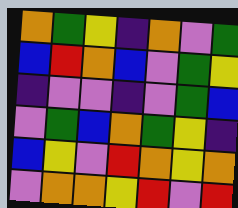[["orange", "green", "yellow", "indigo", "orange", "violet", "green"], ["blue", "red", "orange", "blue", "violet", "green", "yellow"], ["indigo", "violet", "violet", "indigo", "violet", "green", "blue"], ["violet", "green", "blue", "orange", "green", "yellow", "indigo"], ["blue", "yellow", "violet", "red", "orange", "yellow", "orange"], ["violet", "orange", "orange", "yellow", "red", "violet", "red"]]